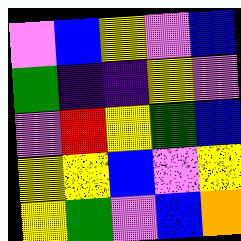[["violet", "blue", "yellow", "violet", "blue"], ["green", "indigo", "indigo", "yellow", "violet"], ["violet", "red", "yellow", "green", "blue"], ["yellow", "yellow", "blue", "violet", "yellow"], ["yellow", "green", "violet", "blue", "orange"]]